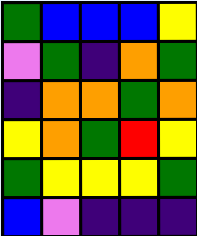[["green", "blue", "blue", "blue", "yellow"], ["violet", "green", "indigo", "orange", "green"], ["indigo", "orange", "orange", "green", "orange"], ["yellow", "orange", "green", "red", "yellow"], ["green", "yellow", "yellow", "yellow", "green"], ["blue", "violet", "indigo", "indigo", "indigo"]]